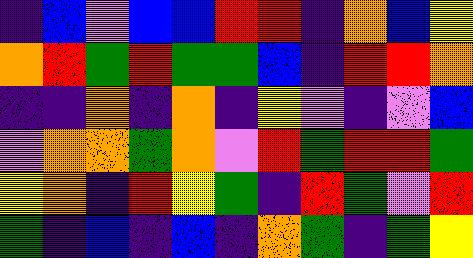[["indigo", "blue", "violet", "blue", "blue", "red", "red", "indigo", "orange", "blue", "yellow"], ["orange", "red", "green", "red", "green", "green", "blue", "indigo", "red", "red", "orange"], ["indigo", "indigo", "orange", "indigo", "orange", "indigo", "yellow", "violet", "indigo", "violet", "blue"], ["violet", "orange", "orange", "green", "orange", "violet", "red", "green", "red", "red", "green"], ["yellow", "orange", "indigo", "red", "yellow", "green", "indigo", "red", "green", "violet", "red"], ["green", "indigo", "blue", "indigo", "blue", "indigo", "orange", "green", "indigo", "green", "yellow"]]